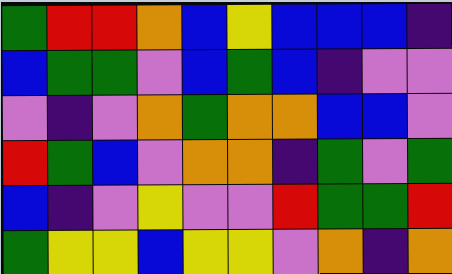[["green", "red", "red", "orange", "blue", "yellow", "blue", "blue", "blue", "indigo"], ["blue", "green", "green", "violet", "blue", "green", "blue", "indigo", "violet", "violet"], ["violet", "indigo", "violet", "orange", "green", "orange", "orange", "blue", "blue", "violet"], ["red", "green", "blue", "violet", "orange", "orange", "indigo", "green", "violet", "green"], ["blue", "indigo", "violet", "yellow", "violet", "violet", "red", "green", "green", "red"], ["green", "yellow", "yellow", "blue", "yellow", "yellow", "violet", "orange", "indigo", "orange"]]